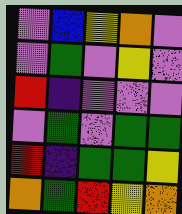[["violet", "blue", "yellow", "orange", "violet"], ["violet", "green", "violet", "yellow", "violet"], ["red", "indigo", "violet", "violet", "violet"], ["violet", "green", "violet", "green", "green"], ["red", "indigo", "green", "green", "yellow"], ["orange", "green", "red", "yellow", "orange"]]